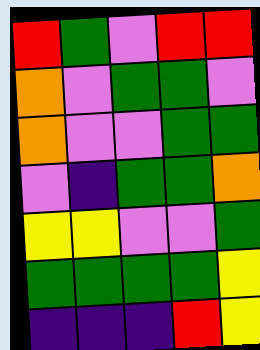[["red", "green", "violet", "red", "red"], ["orange", "violet", "green", "green", "violet"], ["orange", "violet", "violet", "green", "green"], ["violet", "indigo", "green", "green", "orange"], ["yellow", "yellow", "violet", "violet", "green"], ["green", "green", "green", "green", "yellow"], ["indigo", "indigo", "indigo", "red", "yellow"]]